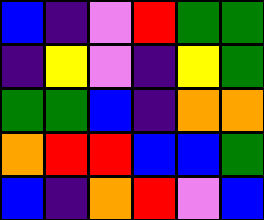[["blue", "indigo", "violet", "red", "green", "green"], ["indigo", "yellow", "violet", "indigo", "yellow", "green"], ["green", "green", "blue", "indigo", "orange", "orange"], ["orange", "red", "red", "blue", "blue", "green"], ["blue", "indigo", "orange", "red", "violet", "blue"]]